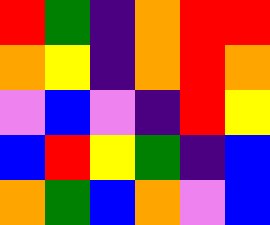[["red", "green", "indigo", "orange", "red", "red"], ["orange", "yellow", "indigo", "orange", "red", "orange"], ["violet", "blue", "violet", "indigo", "red", "yellow"], ["blue", "red", "yellow", "green", "indigo", "blue"], ["orange", "green", "blue", "orange", "violet", "blue"]]